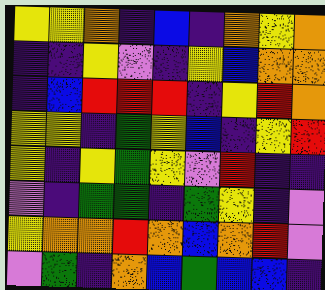[["yellow", "yellow", "orange", "indigo", "blue", "indigo", "orange", "yellow", "orange"], ["indigo", "indigo", "yellow", "violet", "indigo", "yellow", "blue", "orange", "orange"], ["indigo", "blue", "red", "red", "red", "indigo", "yellow", "red", "orange"], ["yellow", "yellow", "indigo", "green", "yellow", "blue", "indigo", "yellow", "red"], ["yellow", "indigo", "yellow", "green", "yellow", "violet", "red", "indigo", "indigo"], ["violet", "indigo", "green", "green", "indigo", "green", "yellow", "indigo", "violet"], ["yellow", "orange", "orange", "red", "orange", "blue", "orange", "red", "violet"], ["violet", "green", "indigo", "orange", "blue", "green", "blue", "blue", "indigo"]]